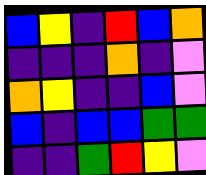[["blue", "yellow", "indigo", "red", "blue", "orange"], ["indigo", "indigo", "indigo", "orange", "indigo", "violet"], ["orange", "yellow", "indigo", "indigo", "blue", "violet"], ["blue", "indigo", "blue", "blue", "green", "green"], ["indigo", "indigo", "green", "red", "yellow", "violet"]]